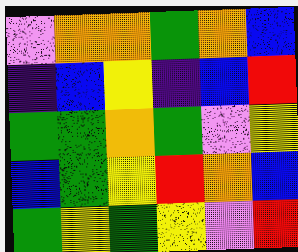[["violet", "orange", "orange", "green", "orange", "blue"], ["indigo", "blue", "yellow", "indigo", "blue", "red"], ["green", "green", "orange", "green", "violet", "yellow"], ["blue", "green", "yellow", "red", "orange", "blue"], ["green", "yellow", "green", "yellow", "violet", "red"]]